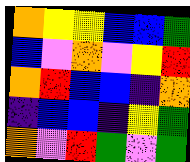[["orange", "yellow", "yellow", "blue", "blue", "green"], ["blue", "violet", "orange", "violet", "yellow", "red"], ["orange", "red", "blue", "blue", "indigo", "orange"], ["indigo", "blue", "blue", "indigo", "yellow", "green"], ["orange", "violet", "red", "green", "violet", "green"]]